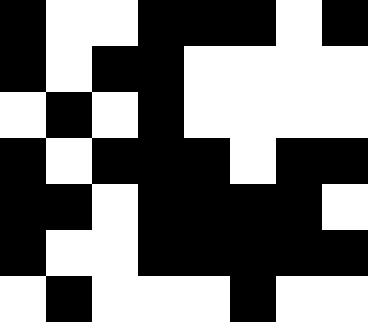[["black", "white", "white", "black", "black", "black", "white", "black"], ["black", "white", "black", "black", "white", "white", "white", "white"], ["white", "black", "white", "black", "white", "white", "white", "white"], ["black", "white", "black", "black", "black", "white", "black", "black"], ["black", "black", "white", "black", "black", "black", "black", "white"], ["black", "white", "white", "black", "black", "black", "black", "black"], ["white", "black", "white", "white", "white", "black", "white", "white"]]